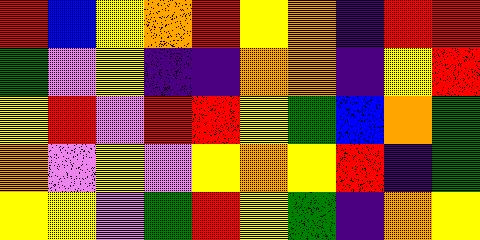[["red", "blue", "yellow", "orange", "red", "yellow", "orange", "indigo", "red", "red"], ["green", "violet", "yellow", "indigo", "indigo", "orange", "orange", "indigo", "yellow", "red"], ["yellow", "red", "violet", "red", "red", "yellow", "green", "blue", "orange", "green"], ["orange", "violet", "yellow", "violet", "yellow", "orange", "yellow", "red", "indigo", "green"], ["yellow", "yellow", "violet", "green", "red", "yellow", "green", "indigo", "orange", "yellow"]]